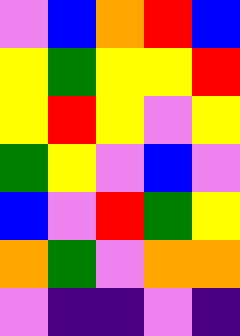[["violet", "blue", "orange", "red", "blue"], ["yellow", "green", "yellow", "yellow", "red"], ["yellow", "red", "yellow", "violet", "yellow"], ["green", "yellow", "violet", "blue", "violet"], ["blue", "violet", "red", "green", "yellow"], ["orange", "green", "violet", "orange", "orange"], ["violet", "indigo", "indigo", "violet", "indigo"]]